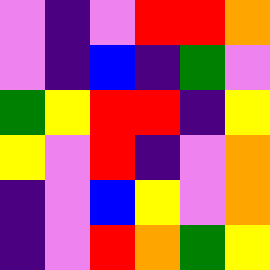[["violet", "indigo", "violet", "red", "red", "orange"], ["violet", "indigo", "blue", "indigo", "green", "violet"], ["green", "yellow", "red", "red", "indigo", "yellow"], ["yellow", "violet", "red", "indigo", "violet", "orange"], ["indigo", "violet", "blue", "yellow", "violet", "orange"], ["indigo", "violet", "red", "orange", "green", "yellow"]]